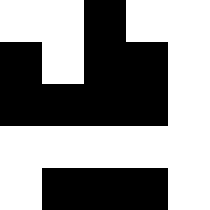[["white", "white", "black", "white", "white"], ["black", "white", "black", "black", "white"], ["black", "black", "black", "black", "white"], ["white", "white", "white", "white", "white"], ["white", "black", "black", "black", "white"]]